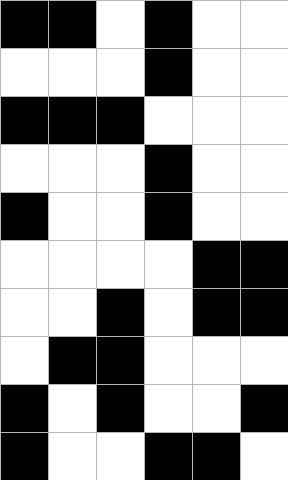[["black", "black", "white", "black", "white", "white"], ["white", "white", "white", "black", "white", "white"], ["black", "black", "black", "white", "white", "white"], ["white", "white", "white", "black", "white", "white"], ["black", "white", "white", "black", "white", "white"], ["white", "white", "white", "white", "black", "black"], ["white", "white", "black", "white", "black", "black"], ["white", "black", "black", "white", "white", "white"], ["black", "white", "black", "white", "white", "black"], ["black", "white", "white", "black", "black", "white"]]